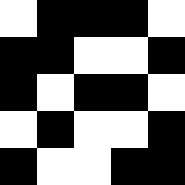[["white", "black", "black", "black", "white"], ["black", "black", "white", "white", "black"], ["black", "white", "black", "black", "white"], ["white", "black", "white", "white", "black"], ["black", "white", "white", "black", "black"]]